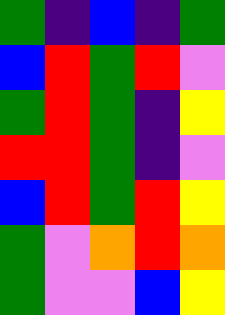[["green", "indigo", "blue", "indigo", "green"], ["blue", "red", "green", "red", "violet"], ["green", "red", "green", "indigo", "yellow"], ["red", "red", "green", "indigo", "violet"], ["blue", "red", "green", "red", "yellow"], ["green", "violet", "orange", "red", "orange"], ["green", "violet", "violet", "blue", "yellow"]]